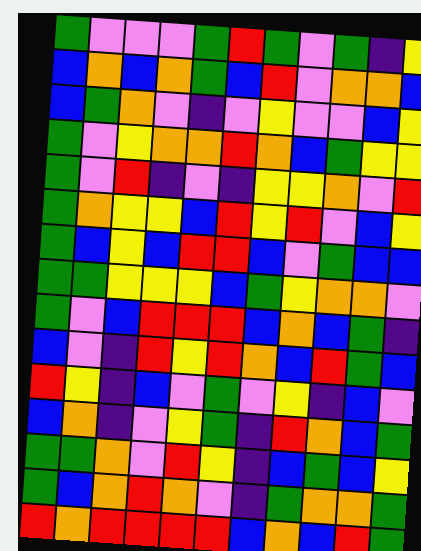[["green", "violet", "violet", "violet", "green", "red", "green", "violet", "green", "indigo", "yellow"], ["blue", "orange", "blue", "orange", "green", "blue", "red", "violet", "orange", "orange", "blue"], ["blue", "green", "orange", "violet", "indigo", "violet", "yellow", "violet", "violet", "blue", "yellow"], ["green", "violet", "yellow", "orange", "orange", "red", "orange", "blue", "green", "yellow", "yellow"], ["green", "violet", "red", "indigo", "violet", "indigo", "yellow", "yellow", "orange", "violet", "red"], ["green", "orange", "yellow", "yellow", "blue", "red", "yellow", "red", "violet", "blue", "yellow"], ["green", "blue", "yellow", "blue", "red", "red", "blue", "violet", "green", "blue", "blue"], ["green", "green", "yellow", "yellow", "yellow", "blue", "green", "yellow", "orange", "orange", "violet"], ["green", "violet", "blue", "red", "red", "red", "blue", "orange", "blue", "green", "indigo"], ["blue", "violet", "indigo", "red", "yellow", "red", "orange", "blue", "red", "green", "blue"], ["red", "yellow", "indigo", "blue", "violet", "green", "violet", "yellow", "indigo", "blue", "violet"], ["blue", "orange", "indigo", "violet", "yellow", "green", "indigo", "red", "orange", "blue", "green"], ["green", "green", "orange", "violet", "red", "yellow", "indigo", "blue", "green", "blue", "yellow"], ["green", "blue", "orange", "red", "orange", "violet", "indigo", "green", "orange", "orange", "green"], ["red", "orange", "red", "red", "red", "red", "blue", "orange", "blue", "red", "green"]]